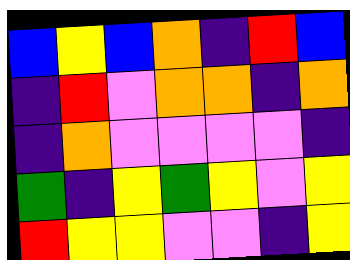[["blue", "yellow", "blue", "orange", "indigo", "red", "blue"], ["indigo", "red", "violet", "orange", "orange", "indigo", "orange"], ["indigo", "orange", "violet", "violet", "violet", "violet", "indigo"], ["green", "indigo", "yellow", "green", "yellow", "violet", "yellow"], ["red", "yellow", "yellow", "violet", "violet", "indigo", "yellow"]]